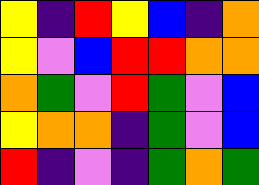[["yellow", "indigo", "red", "yellow", "blue", "indigo", "orange"], ["yellow", "violet", "blue", "red", "red", "orange", "orange"], ["orange", "green", "violet", "red", "green", "violet", "blue"], ["yellow", "orange", "orange", "indigo", "green", "violet", "blue"], ["red", "indigo", "violet", "indigo", "green", "orange", "green"]]